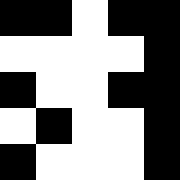[["black", "black", "white", "black", "black"], ["white", "white", "white", "white", "black"], ["black", "white", "white", "black", "black"], ["white", "black", "white", "white", "black"], ["black", "white", "white", "white", "black"]]